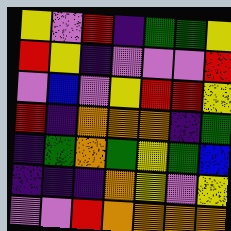[["yellow", "violet", "red", "indigo", "green", "green", "yellow"], ["red", "yellow", "indigo", "violet", "violet", "violet", "red"], ["violet", "blue", "violet", "yellow", "red", "red", "yellow"], ["red", "indigo", "orange", "orange", "orange", "indigo", "green"], ["indigo", "green", "orange", "green", "yellow", "green", "blue"], ["indigo", "indigo", "indigo", "orange", "yellow", "violet", "yellow"], ["violet", "violet", "red", "orange", "orange", "orange", "orange"]]